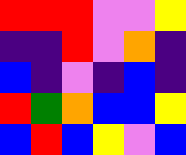[["red", "red", "red", "violet", "violet", "yellow"], ["indigo", "indigo", "red", "violet", "orange", "indigo"], ["blue", "indigo", "violet", "indigo", "blue", "indigo"], ["red", "green", "orange", "blue", "blue", "yellow"], ["blue", "red", "blue", "yellow", "violet", "blue"]]